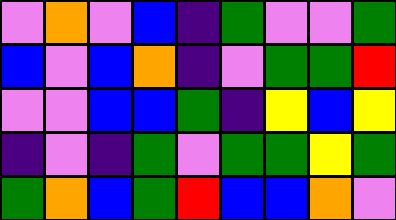[["violet", "orange", "violet", "blue", "indigo", "green", "violet", "violet", "green"], ["blue", "violet", "blue", "orange", "indigo", "violet", "green", "green", "red"], ["violet", "violet", "blue", "blue", "green", "indigo", "yellow", "blue", "yellow"], ["indigo", "violet", "indigo", "green", "violet", "green", "green", "yellow", "green"], ["green", "orange", "blue", "green", "red", "blue", "blue", "orange", "violet"]]